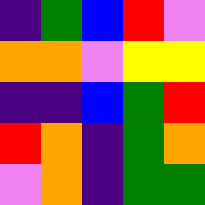[["indigo", "green", "blue", "red", "violet"], ["orange", "orange", "violet", "yellow", "yellow"], ["indigo", "indigo", "blue", "green", "red"], ["red", "orange", "indigo", "green", "orange"], ["violet", "orange", "indigo", "green", "green"]]